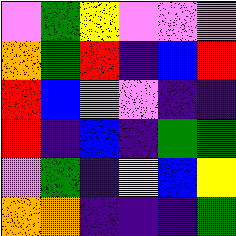[["violet", "green", "yellow", "violet", "violet", "violet"], ["orange", "green", "red", "indigo", "blue", "red"], ["red", "blue", "violet", "violet", "indigo", "indigo"], ["red", "indigo", "blue", "indigo", "green", "green"], ["violet", "green", "indigo", "yellow", "blue", "yellow"], ["orange", "orange", "indigo", "indigo", "indigo", "green"]]